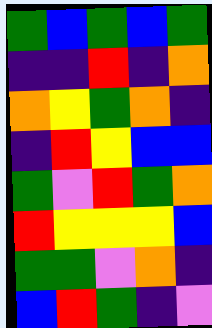[["green", "blue", "green", "blue", "green"], ["indigo", "indigo", "red", "indigo", "orange"], ["orange", "yellow", "green", "orange", "indigo"], ["indigo", "red", "yellow", "blue", "blue"], ["green", "violet", "red", "green", "orange"], ["red", "yellow", "yellow", "yellow", "blue"], ["green", "green", "violet", "orange", "indigo"], ["blue", "red", "green", "indigo", "violet"]]